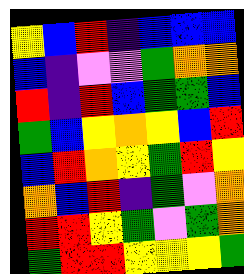[["yellow", "blue", "red", "indigo", "blue", "blue", "blue"], ["blue", "indigo", "violet", "violet", "green", "orange", "orange"], ["red", "indigo", "red", "blue", "green", "green", "blue"], ["green", "blue", "yellow", "orange", "yellow", "blue", "red"], ["blue", "red", "orange", "yellow", "green", "red", "yellow"], ["orange", "blue", "red", "indigo", "green", "violet", "orange"], ["red", "red", "yellow", "green", "violet", "green", "orange"], ["green", "red", "red", "yellow", "yellow", "yellow", "green"]]